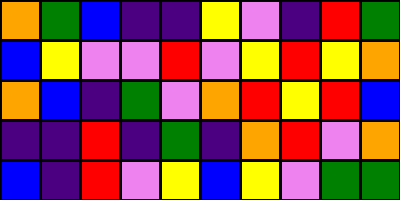[["orange", "green", "blue", "indigo", "indigo", "yellow", "violet", "indigo", "red", "green"], ["blue", "yellow", "violet", "violet", "red", "violet", "yellow", "red", "yellow", "orange"], ["orange", "blue", "indigo", "green", "violet", "orange", "red", "yellow", "red", "blue"], ["indigo", "indigo", "red", "indigo", "green", "indigo", "orange", "red", "violet", "orange"], ["blue", "indigo", "red", "violet", "yellow", "blue", "yellow", "violet", "green", "green"]]